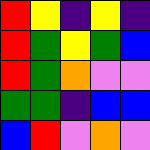[["red", "yellow", "indigo", "yellow", "indigo"], ["red", "green", "yellow", "green", "blue"], ["red", "green", "orange", "violet", "violet"], ["green", "green", "indigo", "blue", "blue"], ["blue", "red", "violet", "orange", "violet"]]